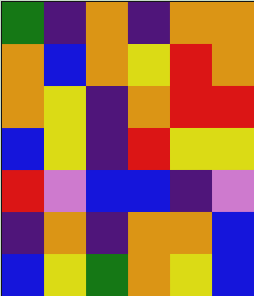[["green", "indigo", "orange", "indigo", "orange", "orange"], ["orange", "blue", "orange", "yellow", "red", "orange"], ["orange", "yellow", "indigo", "orange", "red", "red"], ["blue", "yellow", "indigo", "red", "yellow", "yellow"], ["red", "violet", "blue", "blue", "indigo", "violet"], ["indigo", "orange", "indigo", "orange", "orange", "blue"], ["blue", "yellow", "green", "orange", "yellow", "blue"]]